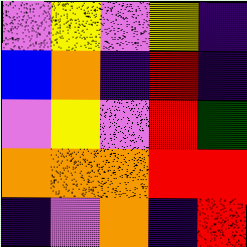[["violet", "yellow", "violet", "yellow", "indigo"], ["blue", "orange", "indigo", "red", "indigo"], ["violet", "yellow", "violet", "red", "green"], ["orange", "orange", "orange", "red", "red"], ["indigo", "violet", "orange", "indigo", "red"]]